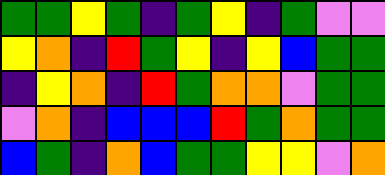[["green", "green", "yellow", "green", "indigo", "green", "yellow", "indigo", "green", "violet", "violet"], ["yellow", "orange", "indigo", "red", "green", "yellow", "indigo", "yellow", "blue", "green", "green"], ["indigo", "yellow", "orange", "indigo", "red", "green", "orange", "orange", "violet", "green", "green"], ["violet", "orange", "indigo", "blue", "blue", "blue", "red", "green", "orange", "green", "green"], ["blue", "green", "indigo", "orange", "blue", "green", "green", "yellow", "yellow", "violet", "orange"]]